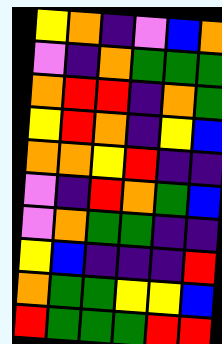[["yellow", "orange", "indigo", "violet", "blue", "orange"], ["violet", "indigo", "orange", "green", "green", "green"], ["orange", "red", "red", "indigo", "orange", "green"], ["yellow", "red", "orange", "indigo", "yellow", "blue"], ["orange", "orange", "yellow", "red", "indigo", "indigo"], ["violet", "indigo", "red", "orange", "green", "blue"], ["violet", "orange", "green", "green", "indigo", "indigo"], ["yellow", "blue", "indigo", "indigo", "indigo", "red"], ["orange", "green", "green", "yellow", "yellow", "blue"], ["red", "green", "green", "green", "red", "red"]]